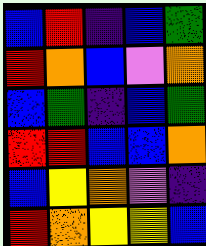[["blue", "red", "indigo", "blue", "green"], ["red", "orange", "blue", "violet", "orange"], ["blue", "green", "indigo", "blue", "green"], ["red", "red", "blue", "blue", "orange"], ["blue", "yellow", "orange", "violet", "indigo"], ["red", "orange", "yellow", "yellow", "blue"]]